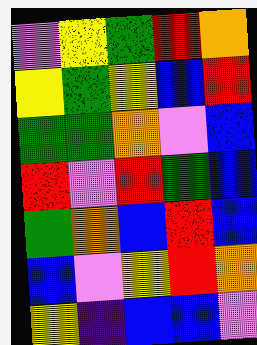[["violet", "yellow", "green", "red", "orange"], ["yellow", "green", "yellow", "blue", "red"], ["green", "green", "orange", "violet", "blue"], ["red", "violet", "red", "green", "blue"], ["green", "orange", "blue", "red", "blue"], ["blue", "violet", "yellow", "red", "orange"], ["yellow", "indigo", "blue", "blue", "violet"]]